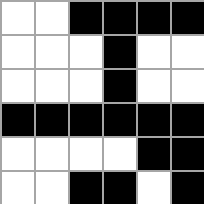[["white", "white", "black", "black", "black", "black"], ["white", "white", "white", "black", "white", "white"], ["white", "white", "white", "black", "white", "white"], ["black", "black", "black", "black", "black", "black"], ["white", "white", "white", "white", "black", "black"], ["white", "white", "black", "black", "white", "black"]]